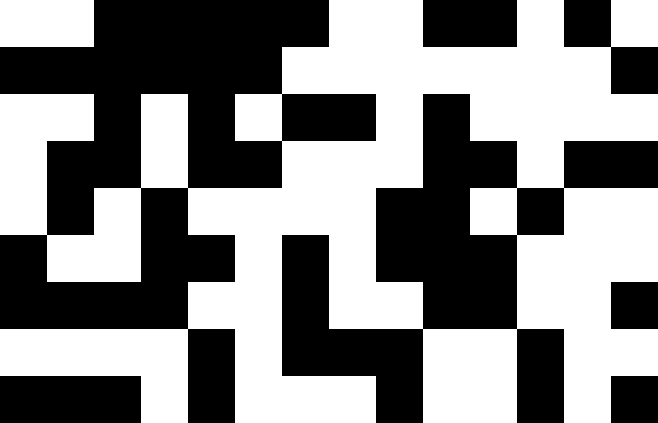[["white", "white", "black", "black", "black", "black", "black", "white", "white", "black", "black", "white", "black", "white"], ["black", "black", "black", "black", "black", "black", "white", "white", "white", "white", "white", "white", "white", "black"], ["white", "white", "black", "white", "black", "white", "black", "black", "white", "black", "white", "white", "white", "white"], ["white", "black", "black", "white", "black", "black", "white", "white", "white", "black", "black", "white", "black", "black"], ["white", "black", "white", "black", "white", "white", "white", "white", "black", "black", "white", "black", "white", "white"], ["black", "white", "white", "black", "black", "white", "black", "white", "black", "black", "black", "white", "white", "white"], ["black", "black", "black", "black", "white", "white", "black", "white", "white", "black", "black", "white", "white", "black"], ["white", "white", "white", "white", "black", "white", "black", "black", "black", "white", "white", "black", "white", "white"], ["black", "black", "black", "white", "black", "white", "white", "white", "black", "white", "white", "black", "white", "black"]]